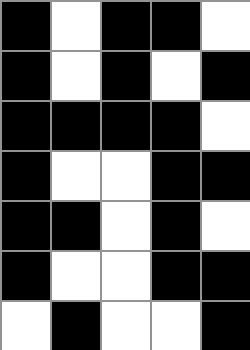[["black", "white", "black", "black", "white"], ["black", "white", "black", "white", "black"], ["black", "black", "black", "black", "white"], ["black", "white", "white", "black", "black"], ["black", "black", "white", "black", "white"], ["black", "white", "white", "black", "black"], ["white", "black", "white", "white", "black"]]